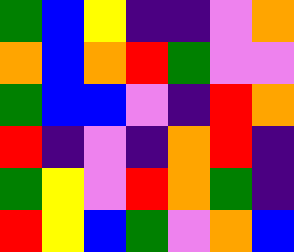[["green", "blue", "yellow", "indigo", "indigo", "violet", "orange"], ["orange", "blue", "orange", "red", "green", "violet", "violet"], ["green", "blue", "blue", "violet", "indigo", "red", "orange"], ["red", "indigo", "violet", "indigo", "orange", "red", "indigo"], ["green", "yellow", "violet", "red", "orange", "green", "indigo"], ["red", "yellow", "blue", "green", "violet", "orange", "blue"]]